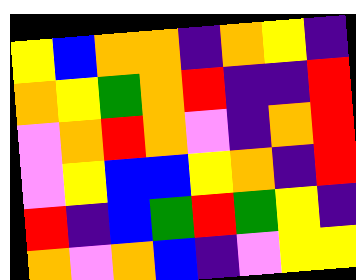[["yellow", "blue", "orange", "orange", "indigo", "orange", "yellow", "indigo"], ["orange", "yellow", "green", "orange", "red", "indigo", "indigo", "red"], ["violet", "orange", "red", "orange", "violet", "indigo", "orange", "red"], ["violet", "yellow", "blue", "blue", "yellow", "orange", "indigo", "red"], ["red", "indigo", "blue", "green", "red", "green", "yellow", "indigo"], ["orange", "violet", "orange", "blue", "indigo", "violet", "yellow", "yellow"]]